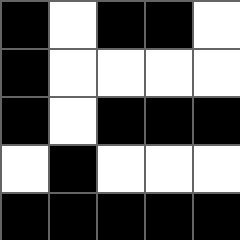[["black", "white", "black", "black", "white"], ["black", "white", "white", "white", "white"], ["black", "white", "black", "black", "black"], ["white", "black", "white", "white", "white"], ["black", "black", "black", "black", "black"]]